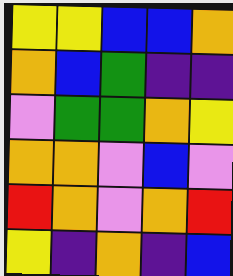[["yellow", "yellow", "blue", "blue", "orange"], ["orange", "blue", "green", "indigo", "indigo"], ["violet", "green", "green", "orange", "yellow"], ["orange", "orange", "violet", "blue", "violet"], ["red", "orange", "violet", "orange", "red"], ["yellow", "indigo", "orange", "indigo", "blue"]]